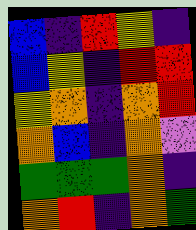[["blue", "indigo", "red", "yellow", "indigo"], ["blue", "yellow", "indigo", "red", "red"], ["yellow", "orange", "indigo", "orange", "red"], ["orange", "blue", "indigo", "orange", "violet"], ["green", "green", "green", "orange", "indigo"], ["orange", "red", "indigo", "orange", "green"]]